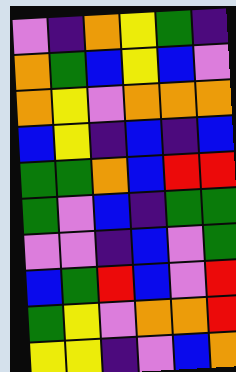[["violet", "indigo", "orange", "yellow", "green", "indigo"], ["orange", "green", "blue", "yellow", "blue", "violet"], ["orange", "yellow", "violet", "orange", "orange", "orange"], ["blue", "yellow", "indigo", "blue", "indigo", "blue"], ["green", "green", "orange", "blue", "red", "red"], ["green", "violet", "blue", "indigo", "green", "green"], ["violet", "violet", "indigo", "blue", "violet", "green"], ["blue", "green", "red", "blue", "violet", "red"], ["green", "yellow", "violet", "orange", "orange", "red"], ["yellow", "yellow", "indigo", "violet", "blue", "orange"]]